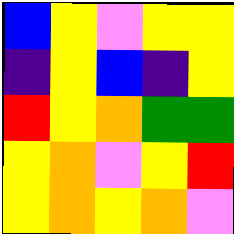[["blue", "yellow", "violet", "yellow", "yellow"], ["indigo", "yellow", "blue", "indigo", "yellow"], ["red", "yellow", "orange", "green", "green"], ["yellow", "orange", "violet", "yellow", "red"], ["yellow", "orange", "yellow", "orange", "violet"]]